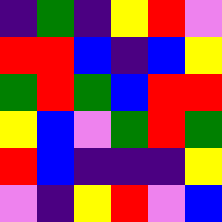[["indigo", "green", "indigo", "yellow", "red", "violet"], ["red", "red", "blue", "indigo", "blue", "yellow"], ["green", "red", "green", "blue", "red", "red"], ["yellow", "blue", "violet", "green", "red", "green"], ["red", "blue", "indigo", "indigo", "indigo", "yellow"], ["violet", "indigo", "yellow", "red", "violet", "blue"]]